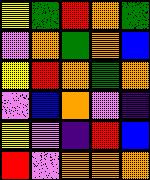[["yellow", "green", "red", "orange", "green"], ["violet", "orange", "green", "orange", "blue"], ["yellow", "red", "orange", "green", "orange"], ["violet", "blue", "orange", "violet", "indigo"], ["yellow", "violet", "indigo", "red", "blue"], ["red", "violet", "orange", "orange", "orange"]]